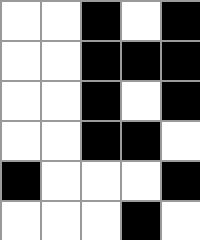[["white", "white", "black", "white", "black"], ["white", "white", "black", "black", "black"], ["white", "white", "black", "white", "black"], ["white", "white", "black", "black", "white"], ["black", "white", "white", "white", "black"], ["white", "white", "white", "black", "white"]]